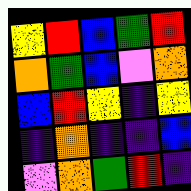[["yellow", "red", "blue", "green", "red"], ["orange", "green", "blue", "violet", "orange"], ["blue", "red", "yellow", "indigo", "yellow"], ["indigo", "orange", "indigo", "indigo", "blue"], ["violet", "orange", "green", "red", "indigo"]]